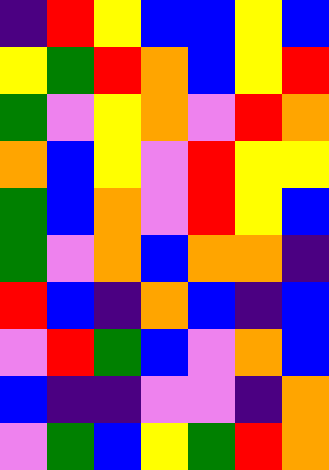[["indigo", "red", "yellow", "blue", "blue", "yellow", "blue"], ["yellow", "green", "red", "orange", "blue", "yellow", "red"], ["green", "violet", "yellow", "orange", "violet", "red", "orange"], ["orange", "blue", "yellow", "violet", "red", "yellow", "yellow"], ["green", "blue", "orange", "violet", "red", "yellow", "blue"], ["green", "violet", "orange", "blue", "orange", "orange", "indigo"], ["red", "blue", "indigo", "orange", "blue", "indigo", "blue"], ["violet", "red", "green", "blue", "violet", "orange", "blue"], ["blue", "indigo", "indigo", "violet", "violet", "indigo", "orange"], ["violet", "green", "blue", "yellow", "green", "red", "orange"]]